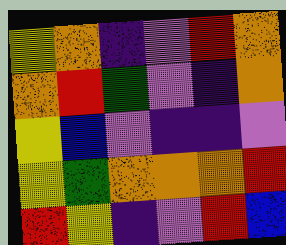[["yellow", "orange", "indigo", "violet", "red", "orange"], ["orange", "red", "green", "violet", "indigo", "orange"], ["yellow", "blue", "violet", "indigo", "indigo", "violet"], ["yellow", "green", "orange", "orange", "orange", "red"], ["red", "yellow", "indigo", "violet", "red", "blue"]]